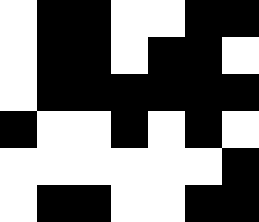[["white", "black", "black", "white", "white", "black", "black"], ["white", "black", "black", "white", "black", "black", "white"], ["white", "black", "black", "black", "black", "black", "black"], ["black", "white", "white", "black", "white", "black", "white"], ["white", "white", "white", "white", "white", "white", "black"], ["white", "black", "black", "white", "white", "black", "black"]]